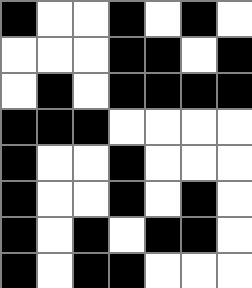[["black", "white", "white", "black", "white", "black", "white"], ["white", "white", "white", "black", "black", "white", "black"], ["white", "black", "white", "black", "black", "black", "black"], ["black", "black", "black", "white", "white", "white", "white"], ["black", "white", "white", "black", "white", "white", "white"], ["black", "white", "white", "black", "white", "black", "white"], ["black", "white", "black", "white", "black", "black", "white"], ["black", "white", "black", "black", "white", "white", "white"]]